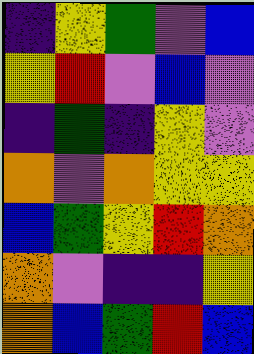[["indigo", "yellow", "green", "violet", "blue"], ["yellow", "red", "violet", "blue", "violet"], ["indigo", "green", "indigo", "yellow", "violet"], ["orange", "violet", "orange", "yellow", "yellow"], ["blue", "green", "yellow", "red", "orange"], ["orange", "violet", "indigo", "indigo", "yellow"], ["orange", "blue", "green", "red", "blue"]]